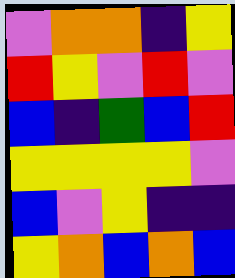[["violet", "orange", "orange", "indigo", "yellow"], ["red", "yellow", "violet", "red", "violet"], ["blue", "indigo", "green", "blue", "red"], ["yellow", "yellow", "yellow", "yellow", "violet"], ["blue", "violet", "yellow", "indigo", "indigo"], ["yellow", "orange", "blue", "orange", "blue"]]